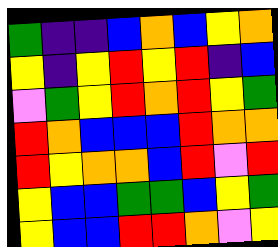[["green", "indigo", "indigo", "blue", "orange", "blue", "yellow", "orange"], ["yellow", "indigo", "yellow", "red", "yellow", "red", "indigo", "blue"], ["violet", "green", "yellow", "red", "orange", "red", "yellow", "green"], ["red", "orange", "blue", "blue", "blue", "red", "orange", "orange"], ["red", "yellow", "orange", "orange", "blue", "red", "violet", "red"], ["yellow", "blue", "blue", "green", "green", "blue", "yellow", "green"], ["yellow", "blue", "blue", "red", "red", "orange", "violet", "yellow"]]